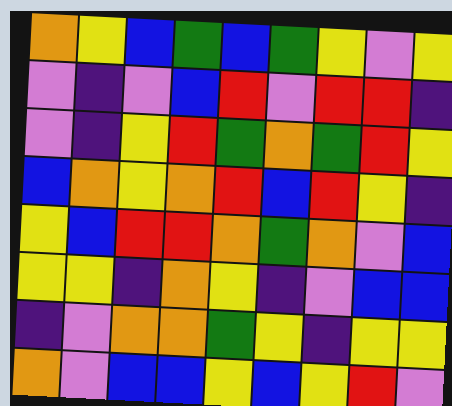[["orange", "yellow", "blue", "green", "blue", "green", "yellow", "violet", "yellow"], ["violet", "indigo", "violet", "blue", "red", "violet", "red", "red", "indigo"], ["violet", "indigo", "yellow", "red", "green", "orange", "green", "red", "yellow"], ["blue", "orange", "yellow", "orange", "red", "blue", "red", "yellow", "indigo"], ["yellow", "blue", "red", "red", "orange", "green", "orange", "violet", "blue"], ["yellow", "yellow", "indigo", "orange", "yellow", "indigo", "violet", "blue", "blue"], ["indigo", "violet", "orange", "orange", "green", "yellow", "indigo", "yellow", "yellow"], ["orange", "violet", "blue", "blue", "yellow", "blue", "yellow", "red", "violet"]]